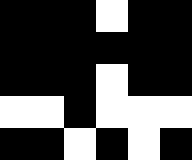[["black", "black", "black", "white", "black", "black"], ["black", "black", "black", "black", "black", "black"], ["black", "black", "black", "white", "black", "black"], ["white", "white", "black", "white", "white", "white"], ["black", "black", "white", "black", "white", "black"]]